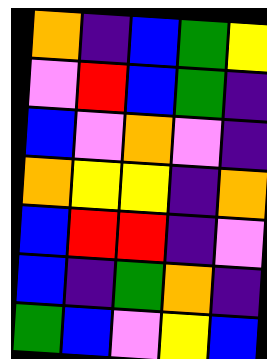[["orange", "indigo", "blue", "green", "yellow"], ["violet", "red", "blue", "green", "indigo"], ["blue", "violet", "orange", "violet", "indigo"], ["orange", "yellow", "yellow", "indigo", "orange"], ["blue", "red", "red", "indigo", "violet"], ["blue", "indigo", "green", "orange", "indigo"], ["green", "blue", "violet", "yellow", "blue"]]